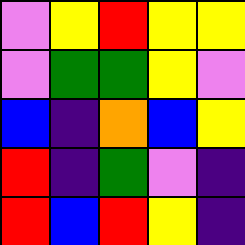[["violet", "yellow", "red", "yellow", "yellow"], ["violet", "green", "green", "yellow", "violet"], ["blue", "indigo", "orange", "blue", "yellow"], ["red", "indigo", "green", "violet", "indigo"], ["red", "blue", "red", "yellow", "indigo"]]